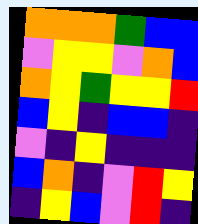[["orange", "orange", "orange", "green", "blue", "blue"], ["violet", "yellow", "yellow", "violet", "orange", "blue"], ["orange", "yellow", "green", "yellow", "yellow", "red"], ["blue", "yellow", "indigo", "blue", "blue", "indigo"], ["violet", "indigo", "yellow", "indigo", "indigo", "indigo"], ["blue", "orange", "indigo", "violet", "red", "yellow"], ["indigo", "yellow", "blue", "violet", "red", "indigo"]]